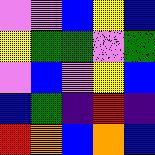[["violet", "violet", "blue", "yellow", "blue"], ["yellow", "green", "green", "violet", "green"], ["violet", "blue", "violet", "yellow", "blue"], ["blue", "green", "indigo", "red", "indigo"], ["red", "orange", "blue", "orange", "blue"]]